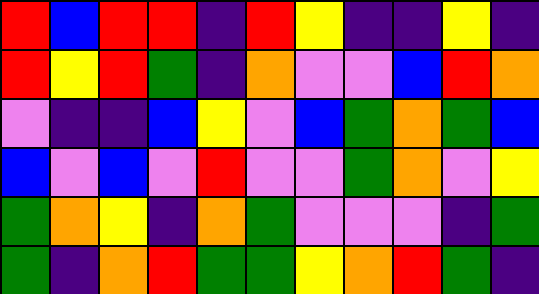[["red", "blue", "red", "red", "indigo", "red", "yellow", "indigo", "indigo", "yellow", "indigo"], ["red", "yellow", "red", "green", "indigo", "orange", "violet", "violet", "blue", "red", "orange"], ["violet", "indigo", "indigo", "blue", "yellow", "violet", "blue", "green", "orange", "green", "blue"], ["blue", "violet", "blue", "violet", "red", "violet", "violet", "green", "orange", "violet", "yellow"], ["green", "orange", "yellow", "indigo", "orange", "green", "violet", "violet", "violet", "indigo", "green"], ["green", "indigo", "orange", "red", "green", "green", "yellow", "orange", "red", "green", "indigo"]]